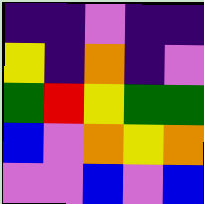[["indigo", "indigo", "violet", "indigo", "indigo"], ["yellow", "indigo", "orange", "indigo", "violet"], ["green", "red", "yellow", "green", "green"], ["blue", "violet", "orange", "yellow", "orange"], ["violet", "violet", "blue", "violet", "blue"]]